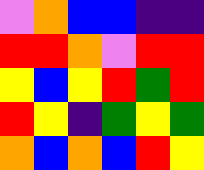[["violet", "orange", "blue", "blue", "indigo", "indigo"], ["red", "red", "orange", "violet", "red", "red"], ["yellow", "blue", "yellow", "red", "green", "red"], ["red", "yellow", "indigo", "green", "yellow", "green"], ["orange", "blue", "orange", "blue", "red", "yellow"]]